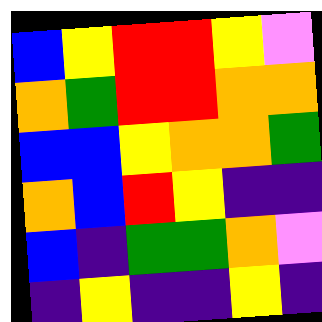[["blue", "yellow", "red", "red", "yellow", "violet"], ["orange", "green", "red", "red", "orange", "orange"], ["blue", "blue", "yellow", "orange", "orange", "green"], ["orange", "blue", "red", "yellow", "indigo", "indigo"], ["blue", "indigo", "green", "green", "orange", "violet"], ["indigo", "yellow", "indigo", "indigo", "yellow", "indigo"]]